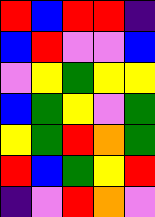[["red", "blue", "red", "red", "indigo"], ["blue", "red", "violet", "violet", "blue"], ["violet", "yellow", "green", "yellow", "yellow"], ["blue", "green", "yellow", "violet", "green"], ["yellow", "green", "red", "orange", "green"], ["red", "blue", "green", "yellow", "red"], ["indigo", "violet", "red", "orange", "violet"]]